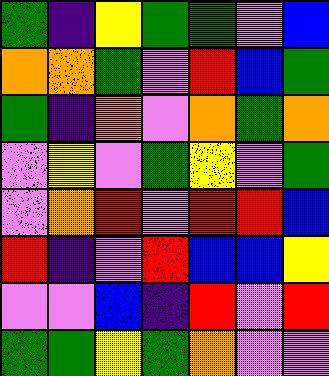[["green", "indigo", "yellow", "green", "green", "violet", "blue"], ["orange", "orange", "green", "violet", "red", "blue", "green"], ["green", "indigo", "orange", "violet", "orange", "green", "orange"], ["violet", "yellow", "violet", "green", "yellow", "violet", "green"], ["violet", "orange", "red", "violet", "red", "red", "blue"], ["red", "indigo", "violet", "red", "blue", "blue", "yellow"], ["violet", "violet", "blue", "indigo", "red", "violet", "red"], ["green", "green", "yellow", "green", "orange", "violet", "violet"]]